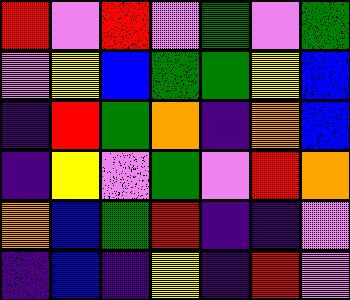[["red", "violet", "red", "violet", "green", "violet", "green"], ["violet", "yellow", "blue", "green", "green", "yellow", "blue"], ["indigo", "red", "green", "orange", "indigo", "orange", "blue"], ["indigo", "yellow", "violet", "green", "violet", "red", "orange"], ["orange", "blue", "green", "red", "indigo", "indigo", "violet"], ["indigo", "blue", "indigo", "yellow", "indigo", "red", "violet"]]